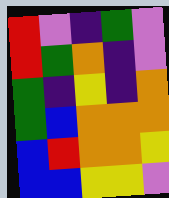[["red", "violet", "indigo", "green", "violet"], ["red", "green", "orange", "indigo", "violet"], ["green", "indigo", "yellow", "indigo", "orange"], ["green", "blue", "orange", "orange", "orange"], ["blue", "red", "orange", "orange", "yellow"], ["blue", "blue", "yellow", "yellow", "violet"]]